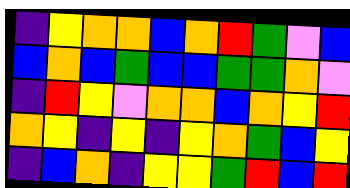[["indigo", "yellow", "orange", "orange", "blue", "orange", "red", "green", "violet", "blue"], ["blue", "orange", "blue", "green", "blue", "blue", "green", "green", "orange", "violet"], ["indigo", "red", "yellow", "violet", "orange", "orange", "blue", "orange", "yellow", "red"], ["orange", "yellow", "indigo", "yellow", "indigo", "yellow", "orange", "green", "blue", "yellow"], ["indigo", "blue", "orange", "indigo", "yellow", "yellow", "green", "red", "blue", "red"]]